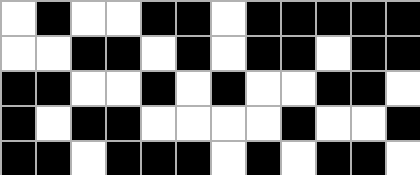[["white", "black", "white", "white", "black", "black", "white", "black", "black", "black", "black", "black"], ["white", "white", "black", "black", "white", "black", "white", "black", "black", "white", "black", "black"], ["black", "black", "white", "white", "black", "white", "black", "white", "white", "black", "black", "white"], ["black", "white", "black", "black", "white", "white", "white", "white", "black", "white", "white", "black"], ["black", "black", "white", "black", "black", "black", "white", "black", "white", "black", "black", "white"]]